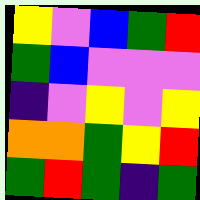[["yellow", "violet", "blue", "green", "red"], ["green", "blue", "violet", "violet", "violet"], ["indigo", "violet", "yellow", "violet", "yellow"], ["orange", "orange", "green", "yellow", "red"], ["green", "red", "green", "indigo", "green"]]